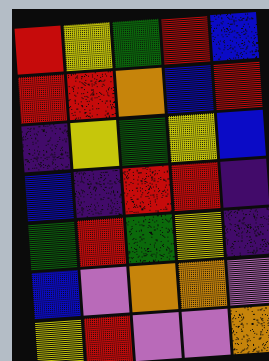[["red", "yellow", "green", "red", "blue"], ["red", "red", "orange", "blue", "red"], ["indigo", "yellow", "green", "yellow", "blue"], ["blue", "indigo", "red", "red", "indigo"], ["green", "red", "green", "yellow", "indigo"], ["blue", "violet", "orange", "orange", "violet"], ["yellow", "red", "violet", "violet", "orange"]]